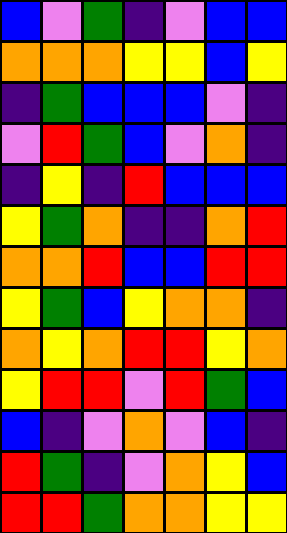[["blue", "violet", "green", "indigo", "violet", "blue", "blue"], ["orange", "orange", "orange", "yellow", "yellow", "blue", "yellow"], ["indigo", "green", "blue", "blue", "blue", "violet", "indigo"], ["violet", "red", "green", "blue", "violet", "orange", "indigo"], ["indigo", "yellow", "indigo", "red", "blue", "blue", "blue"], ["yellow", "green", "orange", "indigo", "indigo", "orange", "red"], ["orange", "orange", "red", "blue", "blue", "red", "red"], ["yellow", "green", "blue", "yellow", "orange", "orange", "indigo"], ["orange", "yellow", "orange", "red", "red", "yellow", "orange"], ["yellow", "red", "red", "violet", "red", "green", "blue"], ["blue", "indigo", "violet", "orange", "violet", "blue", "indigo"], ["red", "green", "indigo", "violet", "orange", "yellow", "blue"], ["red", "red", "green", "orange", "orange", "yellow", "yellow"]]